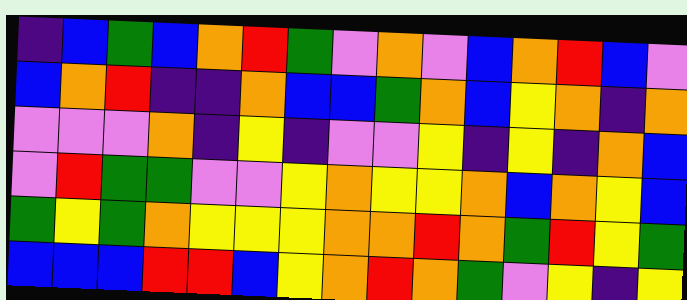[["indigo", "blue", "green", "blue", "orange", "red", "green", "violet", "orange", "violet", "blue", "orange", "red", "blue", "violet"], ["blue", "orange", "red", "indigo", "indigo", "orange", "blue", "blue", "green", "orange", "blue", "yellow", "orange", "indigo", "orange"], ["violet", "violet", "violet", "orange", "indigo", "yellow", "indigo", "violet", "violet", "yellow", "indigo", "yellow", "indigo", "orange", "blue"], ["violet", "red", "green", "green", "violet", "violet", "yellow", "orange", "yellow", "yellow", "orange", "blue", "orange", "yellow", "blue"], ["green", "yellow", "green", "orange", "yellow", "yellow", "yellow", "orange", "orange", "red", "orange", "green", "red", "yellow", "green"], ["blue", "blue", "blue", "red", "red", "blue", "yellow", "orange", "red", "orange", "green", "violet", "yellow", "indigo", "yellow"]]